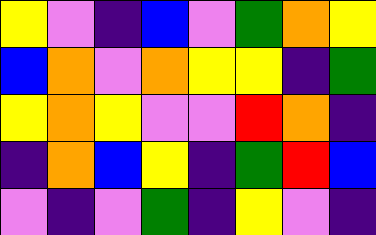[["yellow", "violet", "indigo", "blue", "violet", "green", "orange", "yellow"], ["blue", "orange", "violet", "orange", "yellow", "yellow", "indigo", "green"], ["yellow", "orange", "yellow", "violet", "violet", "red", "orange", "indigo"], ["indigo", "orange", "blue", "yellow", "indigo", "green", "red", "blue"], ["violet", "indigo", "violet", "green", "indigo", "yellow", "violet", "indigo"]]